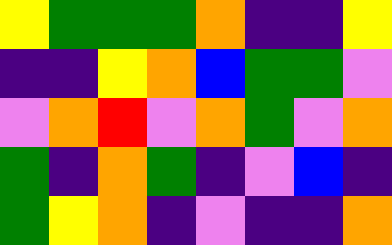[["yellow", "green", "green", "green", "orange", "indigo", "indigo", "yellow"], ["indigo", "indigo", "yellow", "orange", "blue", "green", "green", "violet"], ["violet", "orange", "red", "violet", "orange", "green", "violet", "orange"], ["green", "indigo", "orange", "green", "indigo", "violet", "blue", "indigo"], ["green", "yellow", "orange", "indigo", "violet", "indigo", "indigo", "orange"]]